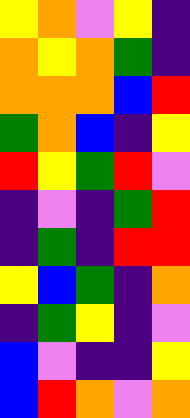[["yellow", "orange", "violet", "yellow", "indigo"], ["orange", "yellow", "orange", "green", "indigo"], ["orange", "orange", "orange", "blue", "red"], ["green", "orange", "blue", "indigo", "yellow"], ["red", "yellow", "green", "red", "violet"], ["indigo", "violet", "indigo", "green", "red"], ["indigo", "green", "indigo", "red", "red"], ["yellow", "blue", "green", "indigo", "orange"], ["indigo", "green", "yellow", "indigo", "violet"], ["blue", "violet", "indigo", "indigo", "yellow"], ["blue", "red", "orange", "violet", "orange"]]